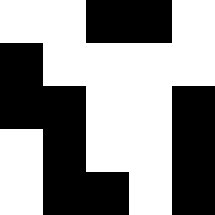[["white", "white", "black", "black", "white"], ["black", "white", "white", "white", "white"], ["black", "black", "white", "white", "black"], ["white", "black", "white", "white", "black"], ["white", "black", "black", "white", "black"]]